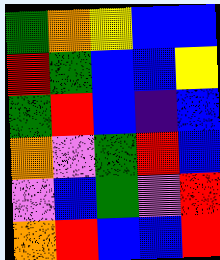[["green", "orange", "yellow", "blue", "blue"], ["red", "green", "blue", "blue", "yellow"], ["green", "red", "blue", "indigo", "blue"], ["orange", "violet", "green", "red", "blue"], ["violet", "blue", "green", "violet", "red"], ["orange", "red", "blue", "blue", "red"]]